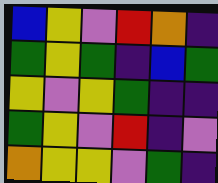[["blue", "yellow", "violet", "red", "orange", "indigo"], ["green", "yellow", "green", "indigo", "blue", "green"], ["yellow", "violet", "yellow", "green", "indigo", "indigo"], ["green", "yellow", "violet", "red", "indigo", "violet"], ["orange", "yellow", "yellow", "violet", "green", "indigo"]]